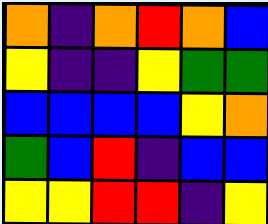[["orange", "indigo", "orange", "red", "orange", "blue"], ["yellow", "indigo", "indigo", "yellow", "green", "green"], ["blue", "blue", "blue", "blue", "yellow", "orange"], ["green", "blue", "red", "indigo", "blue", "blue"], ["yellow", "yellow", "red", "red", "indigo", "yellow"]]